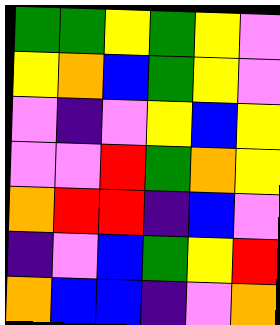[["green", "green", "yellow", "green", "yellow", "violet"], ["yellow", "orange", "blue", "green", "yellow", "violet"], ["violet", "indigo", "violet", "yellow", "blue", "yellow"], ["violet", "violet", "red", "green", "orange", "yellow"], ["orange", "red", "red", "indigo", "blue", "violet"], ["indigo", "violet", "blue", "green", "yellow", "red"], ["orange", "blue", "blue", "indigo", "violet", "orange"]]